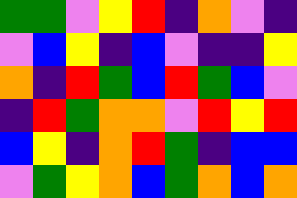[["green", "green", "violet", "yellow", "red", "indigo", "orange", "violet", "indigo"], ["violet", "blue", "yellow", "indigo", "blue", "violet", "indigo", "indigo", "yellow"], ["orange", "indigo", "red", "green", "blue", "red", "green", "blue", "violet"], ["indigo", "red", "green", "orange", "orange", "violet", "red", "yellow", "red"], ["blue", "yellow", "indigo", "orange", "red", "green", "indigo", "blue", "blue"], ["violet", "green", "yellow", "orange", "blue", "green", "orange", "blue", "orange"]]